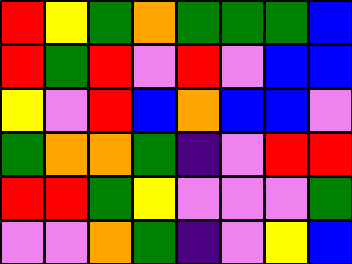[["red", "yellow", "green", "orange", "green", "green", "green", "blue"], ["red", "green", "red", "violet", "red", "violet", "blue", "blue"], ["yellow", "violet", "red", "blue", "orange", "blue", "blue", "violet"], ["green", "orange", "orange", "green", "indigo", "violet", "red", "red"], ["red", "red", "green", "yellow", "violet", "violet", "violet", "green"], ["violet", "violet", "orange", "green", "indigo", "violet", "yellow", "blue"]]